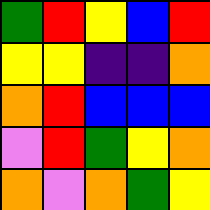[["green", "red", "yellow", "blue", "red"], ["yellow", "yellow", "indigo", "indigo", "orange"], ["orange", "red", "blue", "blue", "blue"], ["violet", "red", "green", "yellow", "orange"], ["orange", "violet", "orange", "green", "yellow"]]